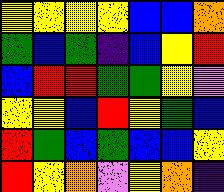[["yellow", "yellow", "yellow", "yellow", "blue", "blue", "orange"], ["green", "blue", "green", "indigo", "blue", "yellow", "red"], ["blue", "red", "red", "green", "green", "yellow", "violet"], ["yellow", "yellow", "blue", "red", "yellow", "green", "blue"], ["red", "green", "blue", "green", "blue", "blue", "yellow"], ["red", "yellow", "orange", "violet", "yellow", "orange", "indigo"]]